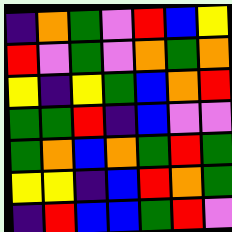[["indigo", "orange", "green", "violet", "red", "blue", "yellow"], ["red", "violet", "green", "violet", "orange", "green", "orange"], ["yellow", "indigo", "yellow", "green", "blue", "orange", "red"], ["green", "green", "red", "indigo", "blue", "violet", "violet"], ["green", "orange", "blue", "orange", "green", "red", "green"], ["yellow", "yellow", "indigo", "blue", "red", "orange", "green"], ["indigo", "red", "blue", "blue", "green", "red", "violet"]]